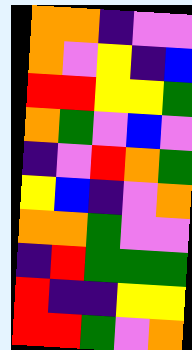[["orange", "orange", "indigo", "violet", "violet"], ["orange", "violet", "yellow", "indigo", "blue"], ["red", "red", "yellow", "yellow", "green"], ["orange", "green", "violet", "blue", "violet"], ["indigo", "violet", "red", "orange", "green"], ["yellow", "blue", "indigo", "violet", "orange"], ["orange", "orange", "green", "violet", "violet"], ["indigo", "red", "green", "green", "green"], ["red", "indigo", "indigo", "yellow", "yellow"], ["red", "red", "green", "violet", "orange"]]